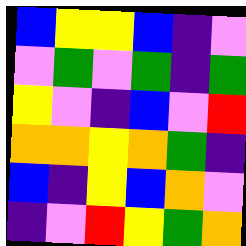[["blue", "yellow", "yellow", "blue", "indigo", "violet"], ["violet", "green", "violet", "green", "indigo", "green"], ["yellow", "violet", "indigo", "blue", "violet", "red"], ["orange", "orange", "yellow", "orange", "green", "indigo"], ["blue", "indigo", "yellow", "blue", "orange", "violet"], ["indigo", "violet", "red", "yellow", "green", "orange"]]